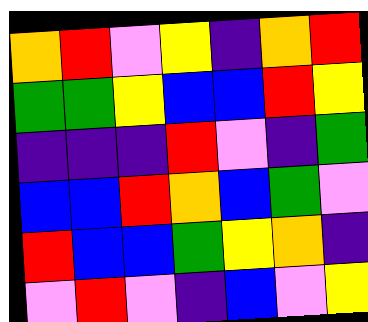[["orange", "red", "violet", "yellow", "indigo", "orange", "red"], ["green", "green", "yellow", "blue", "blue", "red", "yellow"], ["indigo", "indigo", "indigo", "red", "violet", "indigo", "green"], ["blue", "blue", "red", "orange", "blue", "green", "violet"], ["red", "blue", "blue", "green", "yellow", "orange", "indigo"], ["violet", "red", "violet", "indigo", "blue", "violet", "yellow"]]